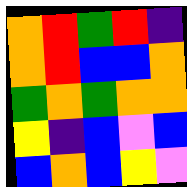[["orange", "red", "green", "red", "indigo"], ["orange", "red", "blue", "blue", "orange"], ["green", "orange", "green", "orange", "orange"], ["yellow", "indigo", "blue", "violet", "blue"], ["blue", "orange", "blue", "yellow", "violet"]]